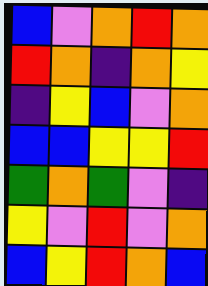[["blue", "violet", "orange", "red", "orange"], ["red", "orange", "indigo", "orange", "yellow"], ["indigo", "yellow", "blue", "violet", "orange"], ["blue", "blue", "yellow", "yellow", "red"], ["green", "orange", "green", "violet", "indigo"], ["yellow", "violet", "red", "violet", "orange"], ["blue", "yellow", "red", "orange", "blue"]]